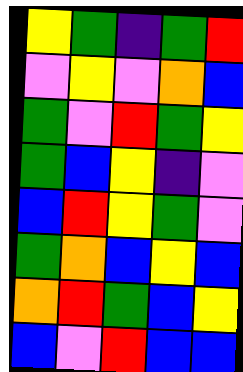[["yellow", "green", "indigo", "green", "red"], ["violet", "yellow", "violet", "orange", "blue"], ["green", "violet", "red", "green", "yellow"], ["green", "blue", "yellow", "indigo", "violet"], ["blue", "red", "yellow", "green", "violet"], ["green", "orange", "blue", "yellow", "blue"], ["orange", "red", "green", "blue", "yellow"], ["blue", "violet", "red", "blue", "blue"]]